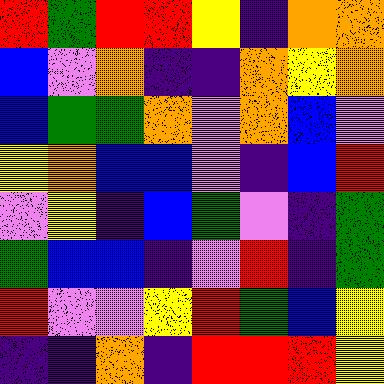[["red", "green", "red", "red", "yellow", "indigo", "orange", "orange"], ["blue", "violet", "orange", "indigo", "indigo", "orange", "yellow", "orange"], ["blue", "green", "green", "orange", "violet", "orange", "blue", "violet"], ["yellow", "orange", "blue", "blue", "violet", "indigo", "blue", "red"], ["violet", "yellow", "indigo", "blue", "green", "violet", "indigo", "green"], ["green", "blue", "blue", "indigo", "violet", "red", "indigo", "green"], ["red", "violet", "violet", "yellow", "red", "green", "blue", "yellow"], ["indigo", "indigo", "orange", "indigo", "red", "red", "red", "yellow"]]